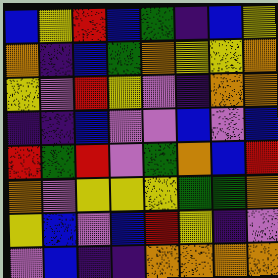[["blue", "yellow", "red", "blue", "green", "indigo", "blue", "yellow"], ["orange", "indigo", "blue", "green", "orange", "yellow", "yellow", "orange"], ["yellow", "violet", "red", "yellow", "violet", "indigo", "orange", "orange"], ["indigo", "indigo", "blue", "violet", "violet", "blue", "violet", "blue"], ["red", "green", "red", "violet", "green", "orange", "blue", "red"], ["orange", "violet", "yellow", "yellow", "yellow", "green", "green", "orange"], ["yellow", "blue", "violet", "blue", "red", "yellow", "indigo", "violet"], ["violet", "blue", "indigo", "indigo", "orange", "orange", "orange", "orange"]]